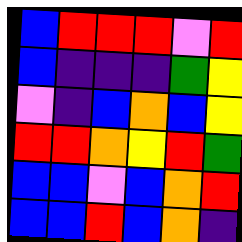[["blue", "red", "red", "red", "violet", "red"], ["blue", "indigo", "indigo", "indigo", "green", "yellow"], ["violet", "indigo", "blue", "orange", "blue", "yellow"], ["red", "red", "orange", "yellow", "red", "green"], ["blue", "blue", "violet", "blue", "orange", "red"], ["blue", "blue", "red", "blue", "orange", "indigo"]]